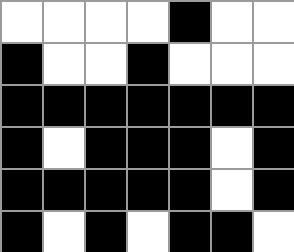[["white", "white", "white", "white", "black", "white", "white"], ["black", "white", "white", "black", "white", "white", "white"], ["black", "black", "black", "black", "black", "black", "black"], ["black", "white", "black", "black", "black", "white", "black"], ["black", "black", "black", "black", "black", "white", "black"], ["black", "white", "black", "white", "black", "black", "white"]]